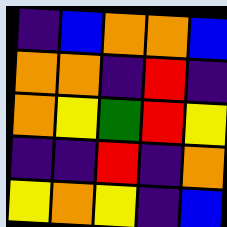[["indigo", "blue", "orange", "orange", "blue"], ["orange", "orange", "indigo", "red", "indigo"], ["orange", "yellow", "green", "red", "yellow"], ["indigo", "indigo", "red", "indigo", "orange"], ["yellow", "orange", "yellow", "indigo", "blue"]]